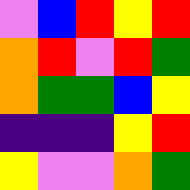[["violet", "blue", "red", "yellow", "red"], ["orange", "red", "violet", "red", "green"], ["orange", "green", "green", "blue", "yellow"], ["indigo", "indigo", "indigo", "yellow", "red"], ["yellow", "violet", "violet", "orange", "green"]]